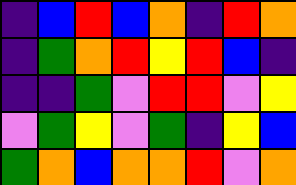[["indigo", "blue", "red", "blue", "orange", "indigo", "red", "orange"], ["indigo", "green", "orange", "red", "yellow", "red", "blue", "indigo"], ["indigo", "indigo", "green", "violet", "red", "red", "violet", "yellow"], ["violet", "green", "yellow", "violet", "green", "indigo", "yellow", "blue"], ["green", "orange", "blue", "orange", "orange", "red", "violet", "orange"]]